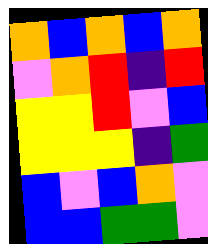[["orange", "blue", "orange", "blue", "orange"], ["violet", "orange", "red", "indigo", "red"], ["yellow", "yellow", "red", "violet", "blue"], ["yellow", "yellow", "yellow", "indigo", "green"], ["blue", "violet", "blue", "orange", "violet"], ["blue", "blue", "green", "green", "violet"]]